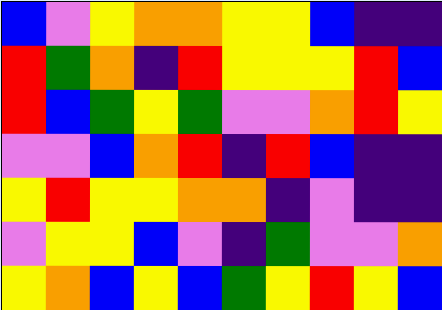[["blue", "violet", "yellow", "orange", "orange", "yellow", "yellow", "blue", "indigo", "indigo"], ["red", "green", "orange", "indigo", "red", "yellow", "yellow", "yellow", "red", "blue"], ["red", "blue", "green", "yellow", "green", "violet", "violet", "orange", "red", "yellow"], ["violet", "violet", "blue", "orange", "red", "indigo", "red", "blue", "indigo", "indigo"], ["yellow", "red", "yellow", "yellow", "orange", "orange", "indigo", "violet", "indigo", "indigo"], ["violet", "yellow", "yellow", "blue", "violet", "indigo", "green", "violet", "violet", "orange"], ["yellow", "orange", "blue", "yellow", "blue", "green", "yellow", "red", "yellow", "blue"]]